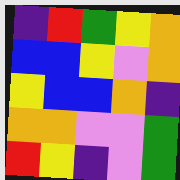[["indigo", "red", "green", "yellow", "orange"], ["blue", "blue", "yellow", "violet", "orange"], ["yellow", "blue", "blue", "orange", "indigo"], ["orange", "orange", "violet", "violet", "green"], ["red", "yellow", "indigo", "violet", "green"]]